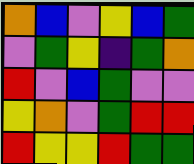[["orange", "blue", "violet", "yellow", "blue", "green"], ["violet", "green", "yellow", "indigo", "green", "orange"], ["red", "violet", "blue", "green", "violet", "violet"], ["yellow", "orange", "violet", "green", "red", "red"], ["red", "yellow", "yellow", "red", "green", "green"]]